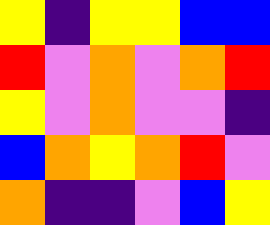[["yellow", "indigo", "yellow", "yellow", "blue", "blue"], ["red", "violet", "orange", "violet", "orange", "red"], ["yellow", "violet", "orange", "violet", "violet", "indigo"], ["blue", "orange", "yellow", "orange", "red", "violet"], ["orange", "indigo", "indigo", "violet", "blue", "yellow"]]